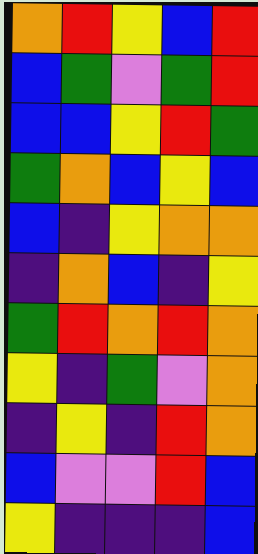[["orange", "red", "yellow", "blue", "red"], ["blue", "green", "violet", "green", "red"], ["blue", "blue", "yellow", "red", "green"], ["green", "orange", "blue", "yellow", "blue"], ["blue", "indigo", "yellow", "orange", "orange"], ["indigo", "orange", "blue", "indigo", "yellow"], ["green", "red", "orange", "red", "orange"], ["yellow", "indigo", "green", "violet", "orange"], ["indigo", "yellow", "indigo", "red", "orange"], ["blue", "violet", "violet", "red", "blue"], ["yellow", "indigo", "indigo", "indigo", "blue"]]